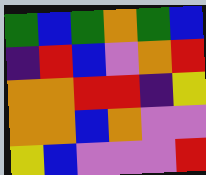[["green", "blue", "green", "orange", "green", "blue"], ["indigo", "red", "blue", "violet", "orange", "red"], ["orange", "orange", "red", "red", "indigo", "yellow"], ["orange", "orange", "blue", "orange", "violet", "violet"], ["yellow", "blue", "violet", "violet", "violet", "red"]]